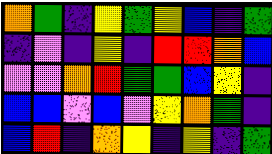[["orange", "green", "indigo", "yellow", "green", "yellow", "blue", "indigo", "green"], ["indigo", "violet", "indigo", "yellow", "indigo", "red", "red", "orange", "blue"], ["violet", "violet", "orange", "red", "green", "green", "blue", "yellow", "indigo"], ["blue", "blue", "violet", "blue", "violet", "yellow", "orange", "green", "indigo"], ["blue", "red", "indigo", "orange", "yellow", "indigo", "yellow", "indigo", "green"]]